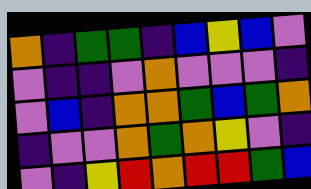[["orange", "indigo", "green", "green", "indigo", "blue", "yellow", "blue", "violet"], ["violet", "indigo", "indigo", "violet", "orange", "violet", "violet", "violet", "indigo"], ["violet", "blue", "indigo", "orange", "orange", "green", "blue", "green", "orange"], ["indigo", "violet", "violet", "orange", "green", "orange", "yellow", "violet", "indigo"], ["violet", "indigo", "yellow", "red", "orange", "red", "red", "green", "blue"]]